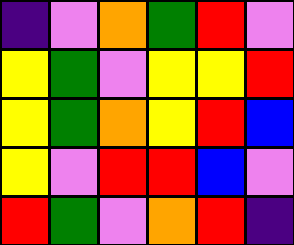[["indigo", "violet", "orange", "green", "red", "violet"], ["yellow", "green", "violet", "yellow", "yellow", "red"], ["yellow", "green", "orange", "yellow", "red", "blue"], ["yellow", "violet", "red", "red", "blue", "violet"], ["red", "green", "violet", "orange", "red", "indigo"]]